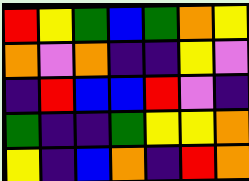[["red", "yellow", "green", "blue", "green", "orange", "yellow"], ["orange", "violet", "orange", "indigo", "indigo", "yellow", "violet"], ["indigo", "red", "blue", "blue", "red", "violet", "indigo"], ["green", "indigo", "indigo", "green", "yellow", "yellow", "orange"], ["yellow", "indigo", "blue", "orange", "indigo", "red", "orange"]]